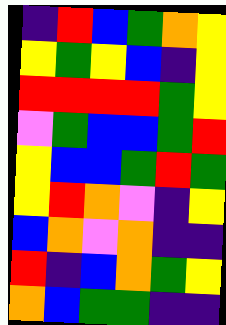[["indigo", "red", "blue", "green", "orange", "yellow"], ["yellow", "green", "yellow", "blue", "indigo", "yellow"], ["red", "red", "red", "red", "green", "yellow"], ["violet", "green", "blue", "blue", "green", "red"], ["yellow", "blue", "blue", "green", "red", "green"], ["yellow", "red", "orange", "violet", "indigo", "yellow"], ["blue", "orange", "violet", "orange", "indigo", "indigo"], ["red", "indigo", "blue", "orange", "green", "yellow"], ["orange", "blue", "green", "green", "indigo", "indigo"]]